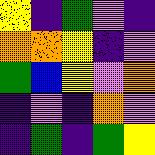[["yellow", "indigo", "green", "violet", "indigo"], ["orange", "orange", "yellow", "indigo", "violet"], ["green", "blue", "yellow", "violet", "orange"], ["indigo", "violet", "indigo", "orange", "violet"], ["indigo", "green", "indigo", "green", "yellow"]]